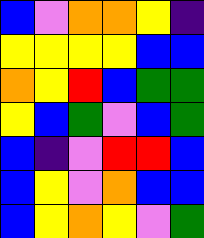[["blue", "violet", "orange", "orange", "yellow", "indigo"], ["yellow", "yellow", "yellow", "yellow", "blue", "blue"], ["orange", "yellow", "red", "blue", "green", "green"], ["yellow", "blue", "green", "violet", "blue", "green"], ["blue", "indigo", "violet", "red", "red", "blue"], ["blue", "yellow", "violet", "orange", "blue", "blue"], ["blue", "yellow", "orange", "yellow", "violet", "green"]]